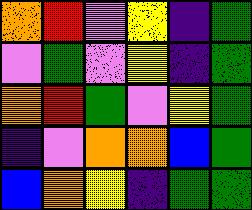[["orange", "red", "violet", "yellow", "indigo", "green"], ["violet", "green", "violet", "yellow", "indigo", "green"], ["orange", "red", "green", "violet", "yellow", "green"], ["indigo", "violet", "orange", "orange", "blue", "green"], ["blue", "orange", "yellow", "indigo", "green", "green"]]